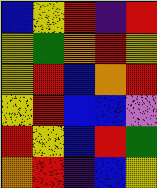[["blue", "yellow", "red", "indigo", "red"], ["yellow", "green", "orange", "red", "yellow"], ["yellow", "red", "blue", "orange", "red"], ["yellow", "red", "blue", "blue", "violet"], ["red", "yellow", "blue", "red", "green"], ["orange", "red", "indigo", "blue", "yellow"]]